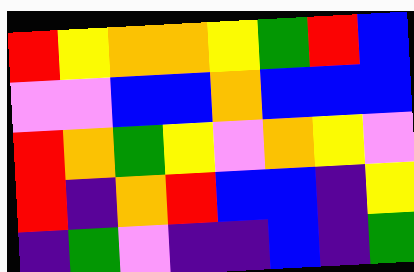[["red", "yellow", "orange", "orange", "yellow", "green", "red", "blue"], ["violet", "violet", "blue", "blue", "orange", "blue", "blue", "blue"], ["red", "orange", "green", "yellow", "violet", "orange", "yellow", "violet"], ["red", "indigo", "orange", "red", "blue", "blue", "indigo", "yellow"], ["indigo", "green", "violet", "indigo", "indigo", "blue", "indigo", "green"]]